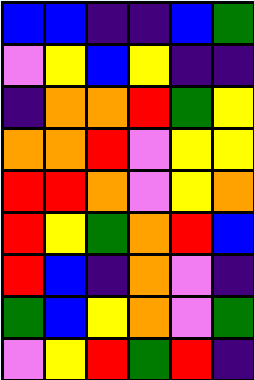[["blue", "blue", "indigo", "indigo", "blue", "green"], ["violet", "yellow", "blue", "yellow", "indigo", "indigo"], ["indigo", "orange", "orange", "red", "green", "yellow"], ["orange", "orange", "red", "violet", "yellow", "yellow"], ["red", "red", "orange", "violet", "yellow", "orange"], ["red", "yellow", "green", "orange", "red", "blue"], ["red", "blue", "indigo", "orange", "violet", "indigo"], ["green", "blue", "yellow", "orange", "violet", "green"], ["violet", "yellow", "red", "green", "red", "indigo"]]